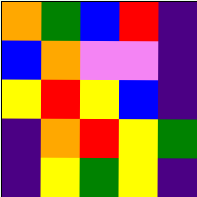[["orange", "green", "blue", "red", "indigo"], ["blue", "orange", "violet", "violet", "indigo"], ["yellow", "red", "yellow", "blue", "indigo"], ["indigo", "orange", "red", "yellow", "green"], ["indigo", "yellow", "green", "yellow", "indigo"]]